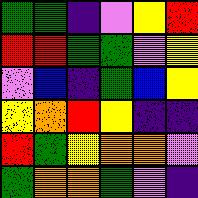[["green", "green", "indigo", "violet", "yellow", "red"], ["red", "red", "green", "green", "violet", "yellow"], ["violet", "blue", "indigo", "green", "blue", "yellow"], ["yellow", "orange", "red", "yellow", "indigo", "indigo"], ["red", "green", "yellow", "orange", "orange", "violet"], ["green", "orange", "orange", "green", "violet", "indigo"]]